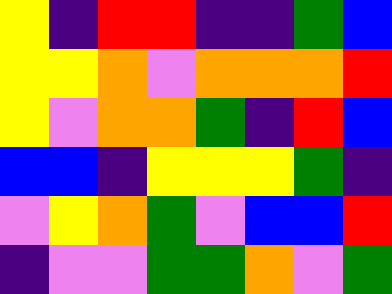[["yellow", "indigo", "red", "red", "indigo", "indigo", "green", "blue"], ["yellow", "yellow", "orange", "violet", "orange", "orange", "orange", "red"], ["yellow", "violet", "orange", "orange", "green", "indigo", "red", "blue"], ["blue", "blue", "indigo", "yellow", "yellow", "yellow", "green", "indigo"], ["violet", "yellow", "orange", "green", "violet", "blue", "blue", "red"], ["indigo", "violet", "violet", "green", "green", "orange", "violet", "green"]]